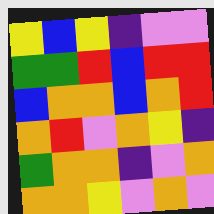[["yellow", "blue", "yellow", "indigo", "violet", "violet"], ["green", "green", "red", "blue", "red", "red"], ["blue", "orange", "orange", "blue", "orange", "red"], ["orange", "red", "violet", "orange", "yellow", "indigo"], ["green", "orange", "orange", "indigo", "violet", "orange"], ["orange", "orange", "yellow", "violet", "orange", "violet"]]